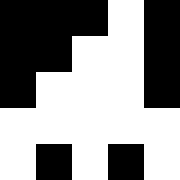[["black", "black", "black", "white", "black"], ["black", "black", "white", "white", "black"], ["black", "white", "white", "white", "black"], ["white", "white", "white", "white", "white"], ["white", "black", "white", "black", "white"]]